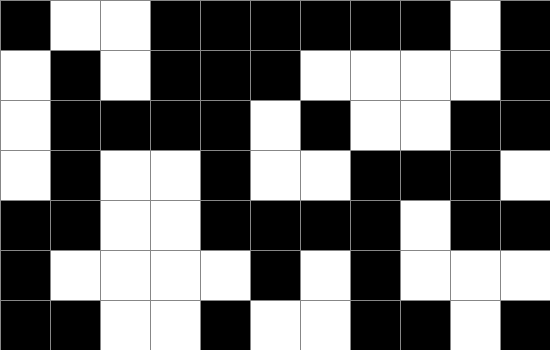[["black", "white", "white", "black", "black", "black", "black", "black", "black", "white", "black"], ["white", "black", "white", "black", "black", "black", "white", "white", "white", "white", "black"], ["white", "black", "black", "black", "black", "white", "black", "white", "white", "black", "black"], ["white", "black", "white", "white", "black", "white", "white", "black", "black", "black", "white"], ["black", "black", "white", "white", "black", "black", "black", "black", "white", "black", "black"], ["black", "white", "white", "white", "white", "black", "white", "black", "white", "white", "white"], ["black", "black", "white", "white", "black", "white", "white", "black", "black", "white", "black"]]